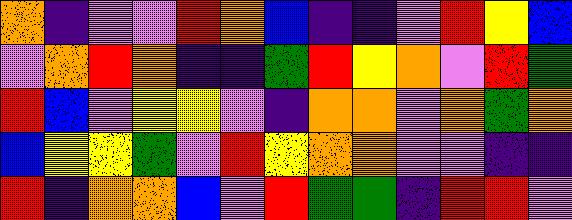[["orange", "indigo", "violet", "violet", "red", "orange", "blue", "indigo", "indigo", "violet", "red", "yellow", "blue"], ["violet", "orange", "red", "orange", "indigo", "indigo", "green", "red", "yellow", "orange", "violet", "red", "green"], ["red", "blue", "violet", "yellow", "yellow", "violet", "indigo", "orange", "orange", "violet", "orange", "green", "orange"], ["blue", "yellow", "yellow", "green", "violet", "red", "yellow", "orange", "orange", "violet", "violet", "indigo", "indigo"], ["red", "indigo", "orange", "orange", "blue", "violet", "red", "green", "green", "indigo", "red", "red", "violet"]]